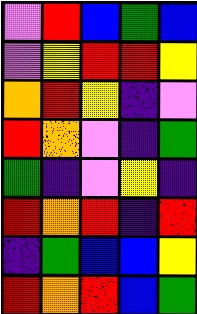[["violet", "red", "blue", "green", "blue"], ["violet", "yellow", "red", "red", "yellow"], ["orange", "red", "yellow", "indigo", "violet"], ["red", "orange", "violet", "indigo", "green"], ["green", "indigo", "violet", "yellow", "indigo"], ["red", "orange", "red", "indigo", "red"], ["indigo", "green", "blue", "blue", "yellow"], ["red", "orange", "red", "blue", "green"]]